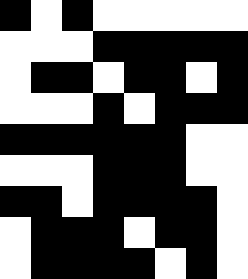[["black", "white", "black", "white", "white", "white", "white", "white"], ["white", "white", "white", "black", "black", "black", "black", "black"], ["white", "black", "black", "white", "black", "black", "white", "black"], ["white", "white", "white", "black", "white", "black", "black", "black"], ["black", "black", "black", "black", "black", "black", "white", "white"], ["white", "white", "white", "black", "black", "black", "white", "white"], ["black", "black", "white", "black", "black", "black", "black", "white"], ["white", "black", "black", "black", "white", "black", "black", "white"], ["white", "black", "black", "black", "black", "white", "black", "white"]]